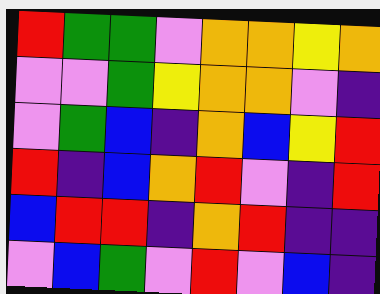[["red", "green", "green", "violet", "orange", "orange", "yellow", "orange"], ["violet", "violet", "green", "yellow", "orange", "orange", "violet", "indigo"], ["violet", "green", "blue", "indigo", "orange", "blue", "yellow", "red"], ["red", "indigo", "blue", "orange", "red", "violet", "indigo", "red"], ["blue", "red", "red", "indigo", "orange", "red", "indigo", "indigo"], ["violet", "blue", "green", "violet", "red", "violet", "blue", "indigo"]]